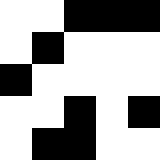[["white", "white", "black", "black", "black"], ["white", "black", "white", "white", "white"], ["black", "white", "white", "white", "white"], ["white", "white", "black", "white", "black"], ["white", "black", "black", "white", "white"]]